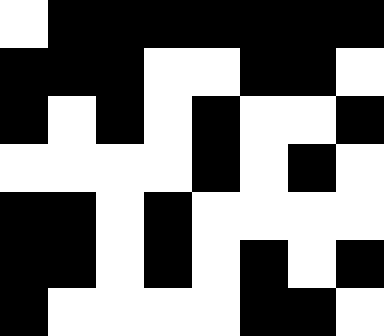[["white", "black", "black", "black", "black", "black", "black", "black"], ["black", "black", "black", "white", "white", "black", "black", "white"], ["black", "white", "black", "white", "black", "white", "white", "black"], ["white", "white", "white", "white", "black", "white", "black", "white"], ["black", "black", "white", "black", "white", "white", "white", "white"], ["black", "black", "white", "black", "white", "black", "white", "black"], ["black", "white", "white", "white", "white", "black", "black", "white"]]